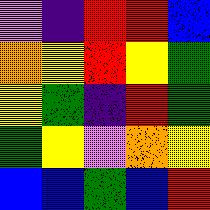[["violet", "indigo", "red", "red", "blue"], ["orange", "yellow", "red", "yellow", "green"], ["yellow", "green", "indigo", "red", "green"], ["green", "yellow", "violet", "orange", "yellow"], ["blue", "blue", "green", "blue", "red"]]